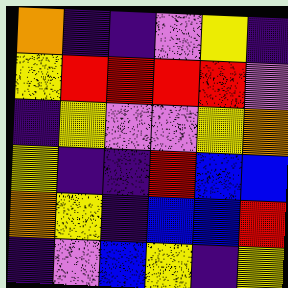[["orange", "indigo", "indigo", "violet", "yellow", "indigo"], ["yellow", "red", "red", "red", "red", "violet"], ["indigo", "yellow", "violet", "violet", "yellow", "orange"], ["yellow", "indigo", "indigo", "red", "blue", "blue"], ["orange", "yellow", "indigo", "blue", "blue", "red"], ["indigo", "violet", "blue", "yellow", "indigo", "yellow"]]